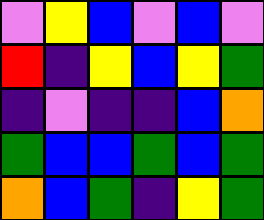[["violet", "yellow", "blue", "violet", "blue", "violet"], ["red", "indigo", "yellow", "blue", "yellow", "green"], ["indigo", "violet", "indigo", "indigo", "blue", "orange"], ["green", "blue", "blue", "green", "blue", "green"], ["orange", "blue", "green", "indigo", "yellow", "green"]]